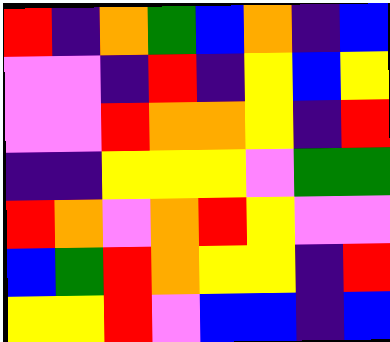[["red", "indigo", "orange", "green", "blue", "orange", "indigo", "blue"], ["violet", "violet", "indigo", "red", "indigo", "yellow", "blue", "yellow"], ["violet", "violet", "red", "orange", "orange", "yellow", "indigo", "red"], ["indigo", "indigo", "yellow", "yellow", "yellow", "violet", "green", "green"], ["red", "orange", "violet", "orange", "red", "yellow", "violet", "violet"], ["blue", "green", "red", "orange", "yellow", "yellow", "indigo", "red"], ["yellow", "yellow", "red", "violet", "blue", "blue", "indigo", "blue"]]